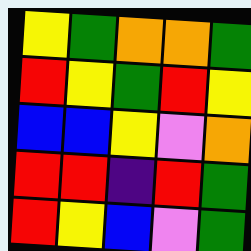[["yellow", "green", "orange", "orange", "green"], ["red", "yellow", "green", "red", "yellow"], ["blue", "blue", "yellow", "violet", "orange"], ["red", "red", "indigo", "red", "green"], ["red", "yellow", "blue", "violet", "green"]]